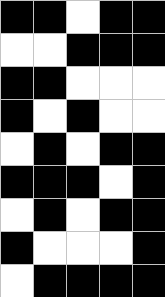[["black", "black", "white", "black", "black"], ["white", "white", "black", "black", "black"], ["black", "black", "white", "white", "white"], ["black", "white", "black", "white", "white"], ["white", "black", "white", "black", "black"], ["black", "black", "black", "white", "black"], ["white", "black", "white", "black", "black"], ["black", "white", "white", "white", "black"], ["white", "black", "black", "black", "black"]]